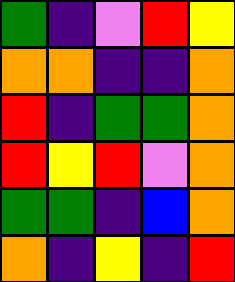[["green", "indigo", "violet", "red", "yellow"], ["orange", "orange", "indigo", "indigo", "orange"], ["red", "indigo", "green", "green", "orange"], ["red", "yellow", "red", "violet", "orange"], ["green", "green", "indigo", "blue", "orange"], ["orange", "indigo", "yellow", "indigo", "red"]]